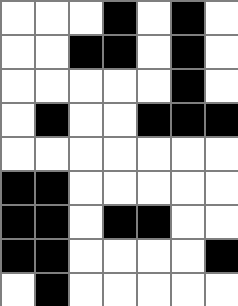[["white", "white", "white", "black", "white", "black", "white"], ["white", "white", "black", "black", "white", "black", "white"], ["white", "white", "white", "white", "white", "black", "white"], ["white", "black", "white", "white", "black", "black", "black"], ["white", "white", "white", "white", "white", "white", "white"], ["black", "black", "white", "white", "white", "white", "white"], ["black", "black", "white", "black", "black", "white", "white"], ["black", "black", "white", "white", "white", "white", "black"], ["white", "black", "white", "white", "white", "white", "white"]]